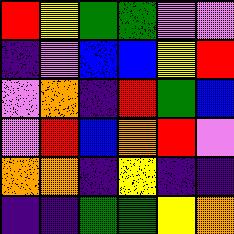[["red", "yellow", "green", "green", "violet", "violet"], ["indigo", "violet", "blue", "blue", "yellow", "red"], ["violet", "orange", "indigo", "red", "green", "blue"], ["violet", "red", "blue", "orange", "red", "violet"], ["orange", "orange", "indigo", "yellow", "indigo", "indigo"], ["indigo", "indigo", "green", "green", "yellow", "orange"]]